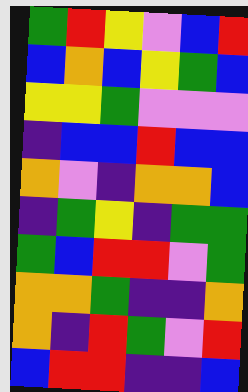[["green", "red", "yellow", "violet", "blue", "red"], ["blue", "orange", "blue", "yellow", "green", "blue"], ["yellow", "yellow", "green", "violet", "violet", "violet"], ["indigo", "blue", "blue", "red", "blue", "blue"], ["orange", "violet", "indigo", "orange", "orange", "blue"], ["indigo", "green", "yellow", "indigo", "green", "green"], ["green", "blue", "red", "red", "violet", "green"], ["orange", "orange", "green", "indigo", "indigo", "orange"], ["orange", "indigo", "red", "green", "violet", "red"], ["blue", "red", "red", "indigo", "indigo", "blue"]]